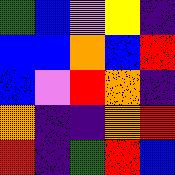[["green", "blue", "violet", "yellow", "indigo"], ["blue", "blue", "orange", "blue", "red"], ["blue", "violet", "red", "orange", "indigo"], ["orange", "indigo", "indigo", "orange", "red"], ["red", "indigo", "green", "red", "blue"]]